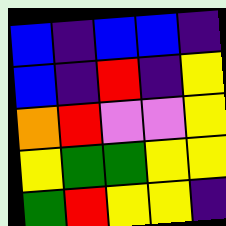[["blue", "indigo", "blue", "blue", "indigo"], ["blue", "indigo", "red", "indigo", "yellow"], ["orange", "red", "violet", "violet", "yellow"], ["yellow", "green", "green", "yellow", "yellow"], ["green", "red", "yellow", "yellow", "indigo"]]